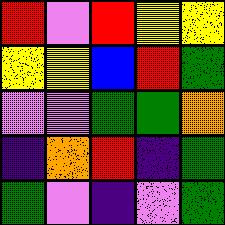[["red", "violet", "red", "yellow", "yellow"], ["yellow", "yellow", "blue", "red", "green"], ["violet", "violet", "green", "green", "orange"], ["indigo", "orange", "red", "indigo", "green"], ["green", "violet", "indigo", "violet", "green"]]